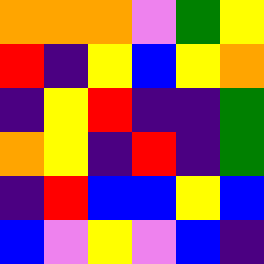[["orange", "orange", "orange", "violet", "green", "yellow"], ["red", "indigo", "yellow", "blue", "yellow", "orange"], ["indigo", "yellow", "red", "indigo", "indigo", "green"], ["orange", "yellow", "indigo", "red", "indigo", "green"], ["indigo", "red", "blue", "blue", "yellow", "blue"], ["blue", "violet", "yellow", "violet", "blue", "indigo"]]